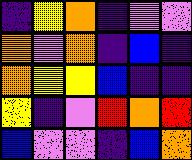[["indigo", "yellow", "orange", "indigo", "violet", "violet"], ["orange", "violet", "orange", "indigo", "blue", "indigo"], ["orange", "yellow", "yellow", "blue", "indigo", "indigo"], ["yellow", "indigo", "violet", "red", "orange", "red"], ["blue", "violet", "violet", "indigo", "blue", "orange"]]